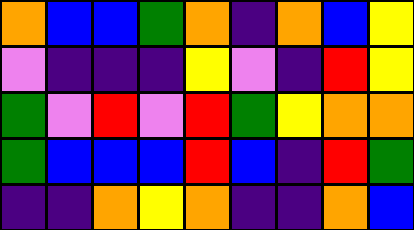[["orange", "blue", "blue", "green", "orange", "indigo", "orange", "blue", "yellow"], ["violet", "indigo", "indigo", "indigo", "yellow", "violet", "indigo", "red", "yellow"], ["green", "violet", "red", "violet", "red", "green", "yellow", "orange", "orange"], ["green", "blue", "blue", "blue", "red", "blue", "indigo", "red", "green"], ["indigo", "indigo", "orange", "yellow", "orange", "indigo", "indigo", "orange", "blue"]]